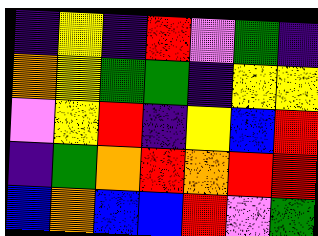[["indigo", "yellow", "indigo", "red", "violet", "green", "indigo"], ["orange", "yellow", "green", "green", "indigo", "yellow", "yellow"], ["violet", "yellow", "red", "indigo", "yellow", "blue", "red"], ["indigo", "green", "orange", "red", "orange", "red", "red"], ["blue", "orange", "blue", "blue", "red", "violet", "green"]]